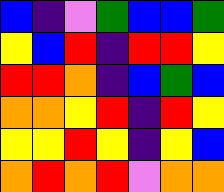[["blue", "indigo", "violet", "green", "blue", "blue", "green"], ["yellow", "blue", "red", "indigo", "red", "red", "yellow"], ["red", "red", "orange", "indigo", "blue", "green", "blue"], ["orange", "orange", "yellow", "red", "indigo", "red", "yellow"], ["yellow", "yellow", "red", "yellow", "indigo", "yellow", "blue"], ["orange", "red", "orange", "red", "violet", "orange", "orange"]]